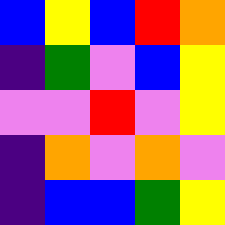[["blue", "yellow", "blue", "red", "orange"], ["indigo", "green", "violet", "blue", "yellow"], ["violet", "violet", "red", "violet", "yellow"], ["indigo", "orange", "violet", "orange", "violet"], ["indigo", "blue", "blue", "green", "yellow"]]